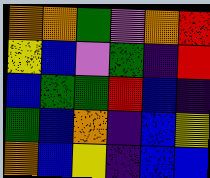[["orange", "orange", "green", "violet", "orange", "red"], ["yellow", "blue", "violet", "green", "indigo", "red"], ["blue", "green", "green", "red", "blue", "indigo"], ["green", "blue", "orange", "indigo", "blue", "yellow"], ["orange", "blue", "yellow", "indigo", "blue", "blue"]]